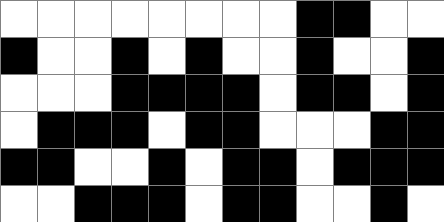[["white", "white", "white", "white", "white", "white", "white", "white", "black", "black", "white", "white"], ["black", "white", "white", "black", "white", "black", "white", "white", "black", "white", "white", "black"], ["white", "white", "white", "black", "black", "black", "black", "white", "black", "black", "white", "black"], ["white", "black", "black", "black", "white", "black", "black", "white", "white", "white", "black", "black"], ["black", "black", "white", "white", "black", "white", "black", "black", "white", "black", "black", "black"], ["white", "white", "black", "black", "black", "white", "black", "black", "white", "white", "black", "white"]]